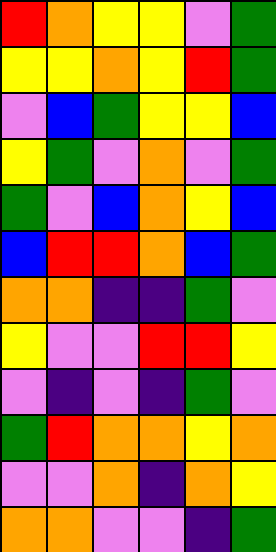[["red", "orange", "yellow", "yellow", "violet", "green"], ["yellow", "yellow", "orange", "yellow", "red", "green"], ["violet", "blue", "green", "yellow", "yellow", "blue"], ["yellow", "green", "violet", "orange", "violet", "green"], ["green", "violet", "blue", "orange", "yellow", "blue"], ["blue", "red", "red", "orange", "blue", "green"], ["orange", "orange", "indigo", "indigo", "green", "violet"], ["yellow", "violet", "violet", "red", "red", "yellow"], ["violet", "indigo", "violet", "indigo", "green", "violet"], ["green", "red", "orange", "orange", "yellow", "orange"], ["violet", "violet", "orange", "indigo", "orange", "yellow"], ["orange", "orange", "violet", "violet", "indigo", "green"]]